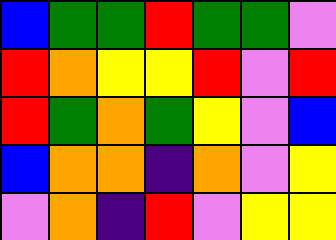[["blue", "green", "green", "red", "green", "green", "violet"], ["red", "orange", "yellow", "yellow", "red", "violet", "red"], ["red", "green", "orange", "green", "yellow", "violet", "blue"], ["blue", "orange", "orange", "indigo", "orange", "violet", "yellow"], ["violet", "orange", "indigo", "red", "violet", "yellow", "yellow"]]